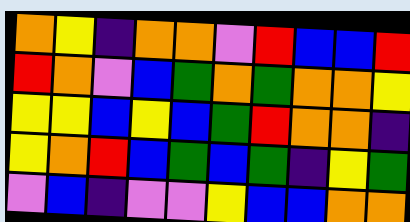[["orange", "yellow", "indigo", "orange", "orange", "violet", "red", "blue", "blue", "red"], ["red", "orange", "violet", "blue", "green", "orange", "green", "orange", "orange", "yellow"], ["yellow", "yellow", "blue", "yellow", "blue", "green", "red", "orange", "orange", "indigo"], ["yellow", "orange", "red", "blue", "green", "blue", "green", "indigo", "yellow", "green"], ["violet", "blue", "indigo", "violet", "violet", "yellow", "blue", "blue", "orange", "orange"]]